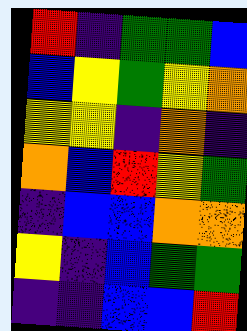[["red", "indigo", "green", "green", "blue"], ["blue", "yellow", "green", "yellow", "orange"], ["yellow", "yellow", "indigo", "orange", "indigo"], ["orange", "blue", "red", "yellow", "green"], ["indigo", "blue", "blue", "orange", "orange"], ["yellow", "indigo", "blue", "green", "green"], ["indigo", "indigo", "blue", "blue", "red"]]